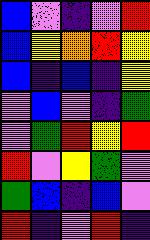[["blue", "violet", "indigo", "violet", "red"], ["blue", "yellow", "orange", "red", "yellow"], ["blue", "indigo", "blue", "indigo", "yellow"], ["violet", "blue", "violet", "indigo", "green"], ["violet", "green", "red", "yellow", "red"], ["red", "violet", "yellow", "green", "violet"], ["green", "blue", "indigo", "blue", "violet"], ["red", "indigo", "violet", "red", "indigo"]]